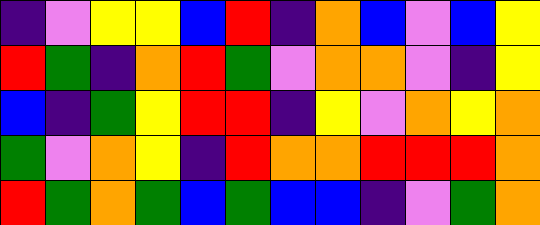[["indigo", "violet", "yellow", "yellow", "blue", "red", "indigo", "orange", "blue", "violet", "blue", "yellow"], ["red", "green", "indigo", "orange", "red", "green", "violet", "orange", "orange", "violet", "indigo", "yellow"], ["blue", "indigo", "green", "yellow", "red", "red", "indigo", "yellow", "violet", "orange", "yellow", "orange"], ["green", "violet", "orange", "yellow", "indigo", "red", "orange", "orange", "red", "red", "red", "orange"], ["red", "green", "orange", "green", "blue", "green", "blue", "blue", "indigo", "violet", "green", "orange"]]